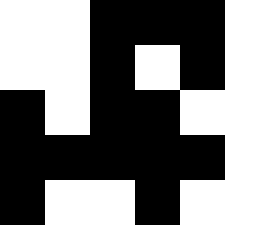[["white", "white", "black", "black", "black", "white"], ["white", "white", "black", "white", "black", "white"], ["black", "white", "black", "black", "white", "white"], ["black", "black", "black", "black", "black", "white"], ["black", "white", "white", "black", "white", "white"]]